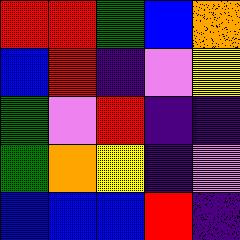[["red", "red", "green", "blue", "orange"], ["blue", "red", "indigo", "violet", "yellow"], ["green", "violet", "red", "indigo", "indigo"], ["green", "orange", "yellow", "indigo", "violet"], ["blue", "blue", "blue", "red", "indigo"]]